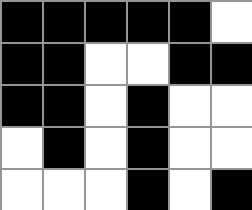[["black", "black", "black", "black", "black", "white"], ["black", "black", "white", "white", "black", "black"], ["black", "black", "white", "black", "white", "white"], ["white", "black", "white", "black", "white", "white"], ["white", "white", "white", "black", "white", "black"]]